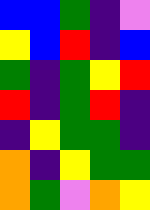[["blue", "blue", "green", "indigo", "violet"], ["yellow", "blue", "red", "indigo", "blue"], ["green", "indigo", "green", "yellow", "red"], ["red", "indigo", "green", "red", "indigo"], ["indigo", "yellow", "green", "green", "indigo"], ["orange", "indigo", "yellow", "green", "green"], ["orange", "green", "violet", "orange", "yellow"]]